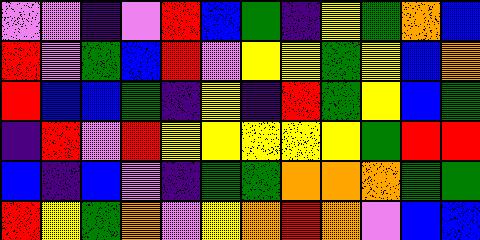[["violet", "violet", "indigo", "violet", "red", "blue", "green", "indigo", "yellow", "green", "orange", "blue"], ["red", "violet", "green", "blue", "red", "violet", "yellow", "yellow", "green", "yellow", "blue", "orange"], ["red", "blue", "blue", "green", "indigo", "yellow", "indigo", "red", "green", "yellow", "blue", "green"], ["indigo", "red", "violet", "red", "yellow", "yellow", "yellow", "yellow", "yellow", "green", "red", "red"], ["blue", "indigo", "blue", "violet", "indigo", "green", "green", "orange", "orange", "orange", "green", "green"], ["red", "yellow", "green", "orange", "violet", "yellow", "orange", "red", "orange", "violet", "blue", "blue"]]